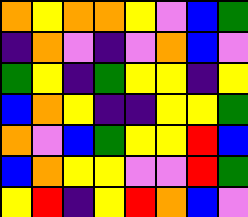[["orange", "yellow", "orange", "orange", "yellow", "violet", "blue", "green"], ["indigo", "orange", "violet", "indigo", "violet", "orange", "blue", "violet"], ["green", "yellow", "indigo", "green", "yellow", "yellow", "indigo", "yellow"], ["blue", "orange", "yellow", "indigo", "indigo", "yellow", "yellow", "green"], ["orange", "violet", "blue", "green", "yellow", "yellow", "red", "blue"], ["blue", "orange", "yellow", "yellow", "violet", "violet", "red", "green"], ["yellow", "red", "indigo", "yellow", "red", "orange", "blue", "violet"]]